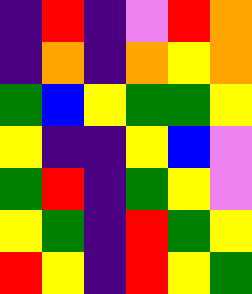[["indigo", "red", "indigo", "violet", "red", "orange"], ["indigo", "orange", "indigo", "orange", "yellow", "orange"], ["green", "blue", "yellow", "green", "green", "yellow"], ["yellow", "indigo", "indigo", "yellow", "blue", "violet"], ["green", "red", "indigo", "green", "yellow", "violet"], ["yellow", "green", "indigo", "red", "green", "yellow"], ["red", "yellow", "indigo", "red", "yellow", "green"]]